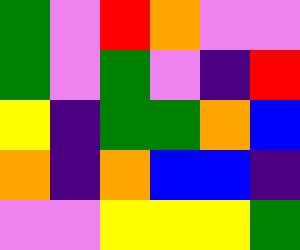[["green", "violet", "red", "orange", "violet", "violet"], ["green", "violet", "green", "violet", "indigo", "red"], ["yellow", "indigo", "green", "green", "orange", "blue"], ["orange", "indigo", "orange", "blue", "blue", "indigo"], ["violet", "violet", "yellow", "yellow", "yellow", "green"]]